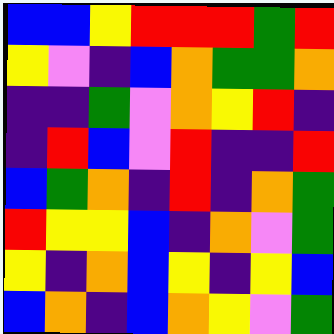[["blue", "blue", "yellow", "red", "red", "red", "green", "red"], ["yellow", "violet", "indigo", "blue", "orange", "green", "green", "orange"], ["indigo", "indigo", "green", "violet", "orange", "yellow", "red", "indigo"], ["indigo", "red", "blue", "violet", "red", "indigo", "indigo", "red"], ["blue", "green", "orange", "indigo", "red", "indigo", "orange", "green"], ["red", "yellow", "yellow", "blue", "indigo", "orange", "violet", "green"], ["yellow", "indigo", "orange", "blue", "yellow", "indigo", "yellow", "blue"], ["blue", "orange", "indigo", "blue", "orange", "yellow", "violet", "green"]]